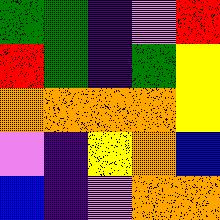[["green", "green", "indigo", "violet", "red"], ["red", "green", "indigo", "green", "yellow"], ["orange", "orange", "orange", "orange", "yellow"], ["violet", "indigo", "yellow", "orange", "blue"], ["blue", "indigo", "violet", "orange", "orange"]]